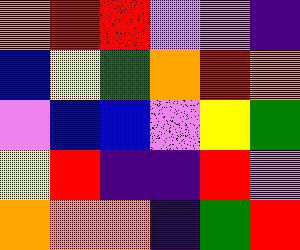[["orange", "red", "red", "violet", "violet", "indigo"], ["blue", "yellow", "green", "orange", "red", "orange"], ["violet", "blue", "blue", "violet", "yellow", "green"], ["yellow", "red", "indigo", "indigo", "red", "violet"], ["orange", "orange", "orange", "indigo", "green", "red"]]